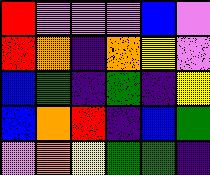[["red", "violet", "violet", "violet", "blue", "violet"], ["red", "orange", "indigo", "orange", "yellow", "violet"], ["blue", "green", "indigo", "green", "indigo", "yellow"], ["blue", "orange", "red", "indigo", "blue", "green"], ["violet", "orange", "yellow", "green", "green", "indigo"]]